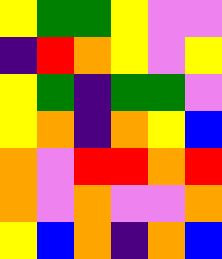[["yellow", "green", "green", "yellow", "violet", "violet"], ["indigo", "red", "orange", "yellow", "violet", "yellow"], ["yellow", "green", "indigo", "green", "green", "violet"], ["yellow", "orange", "indigo", "orange", "yellow", "blue"], ["orange", "violet", "red", "red", "orange", "red"], ["orange", "violet", "orange", "violet", "violet", "orange"], ["yellow", "blue", "orange", "indigo", "orange", "blue"]]